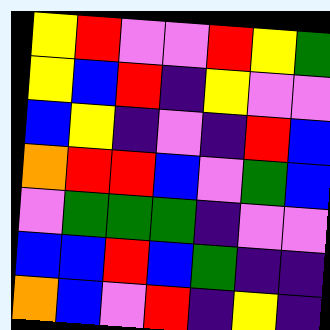[["yellow", "red", "violet", "violet", "red", "yellow", "green"], ["yellow", "blue", "red", "indigo", "yellow", "violet", "violet"], ["blue", "yellow", "indigo", "violet", "indigo", "red", "blue"], ["orange", "red", "red", "blue", "violet", "green", "blue"], ["violet", "green", "green", "green", "indigo", "violet", "violet"], ["blue", "blue", "red", "blue", "green", "indigo", "indigo"], ["orange", "blue", "violet", "red", "indigo", "yellow", "indigo"]]